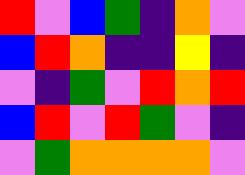[["red", "violet", "blue", "green", "indigo", "orange", "violet"], ["blue", "red", "orange", "indigo", "indigo", "yellow", "indigo"], ["violet", "indigo", "green", "violet", "red", "orange", "red"], ["blue", "red", "violet", "red", "green", "violet", "indigo"], ["violet", "green", "orange", "orange", "orange", "orange", "violet"]]